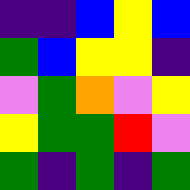[["indigo", "indigo", "blue", "yellow", "blue"], ["green", "blue", "yellow", "yellow", "indigo"], ["violet", "green", "orange", "violet", "yellow"], ["yellow", "green", "green", "red", "violet"], ["green", "indigo", "green", "indigo", "green"]]